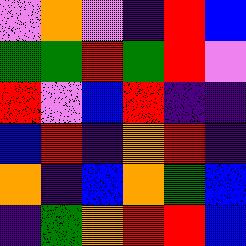[["violet", "orange", "violet", "indigo", "red", "blue"], ["green", "green", "red", "green", "red", "violet"], ["red", "violet", "blue", "red", "indigo", "indigo"], ["blue", "red", "indigo", "orange", "red", "indigo"], ["orange", "indigo", "blue", "orange", "green", "blue"], ["indigo", "green", "orange", "red", "red", "blue"]]